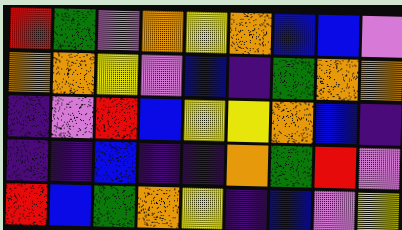[["red", "green", "violet", "orange", "yellow", "orange", "blue", "blue", "violet"], ["orange", "orange", "yellow", "violet", "blue", "indigo", "green", "orange", "orange"], ["indigo", "violet", "red", "blue", "yellow", "yellow", "orange", "blue", "indigo"], ["indigo", "indigo", "blue", "indigo", "indigo", "orange", "green", "red", "violet"], ["red", "blue", "green", "orange", "yellow", "indigo", "blue", "violet", "yellow"]]